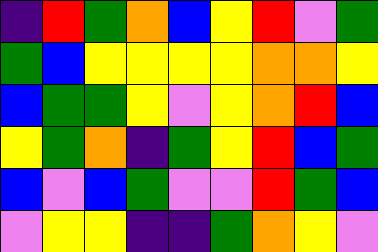[["indigo", "red", "green", "orange", "blue", "yellow", "red", "violet", "green"], ["green", "blue", "yellow", "yellow", "yellow", "yellow", "orange", "orange", "yellow"], ["blue", "green", "green", "yellow", "violet", "yellow", "orange", "red", "blue"], ["yellow", "green", "orange", "indigo", "green", "yellow", "red", "blue", "green"], ["blue", "violet", "blue", "green", "violet", "violet", "red", "green", "blue"], ["violet", "yellow", "yellow", "indigo", "indigo", "green", "orange", "yellow", "violet"]]